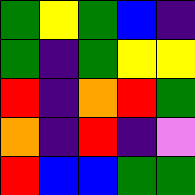[["green", "yellow", "green", "blue", "indigo"], ["green", "indigo", "green", "yellow", "yellow"], ["red", "indigo", "orange", "red", "green"], ["orange", "indigo", "red", "indigo", "violet"], ["red", "blue", "blue", "green", "green"]]